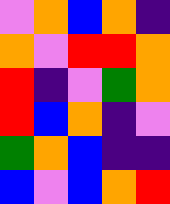[["violet", "orange", "blue", "orange", "indigo"], ["orange", "violet", "red", "red", "orange"], ["red", "indigo", "violet", "green", "orange"], ["red", "blue", "orange", "indigo", "violet"], ["green", "orange", "blue", "indigo", "indigo"], ["blue", "violet", "blue", "orange", "red"]]